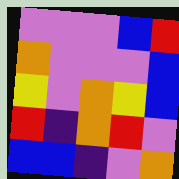[["violet", "violet", "violet", "blue", "red"], ["orange", "violet", "violet", "violet", "blue"], ["yellow", "violet", "orange", "yellow", "blue"], ["red", "indigo", "orange", "red", "violet"], ["blue", "blue", "indigo", "violet", "orange"]]